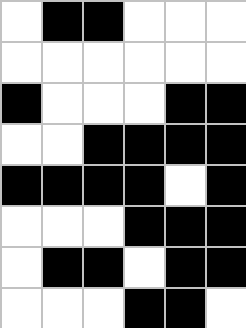[["white", "black", "black", "white", "white", "white"], ["white", "white", "white", "white", "white", "white"], ["black", "white", "white", "white", "black", "black"], ["white", "white", "black", "black", "black", "black"], ["black", "black", "black", "black", "white", "black"], ["white", "white", "white", "black", "black", "black"], ["white", "black", "black", "white", "black", "black"], ["white", "white", "white", "black", "black", "white"]]